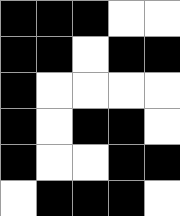[["black", "black", "black", "white", "white"], ["black", "black", "white", "black", "black"], ["black", "white", "white", "white", "white"], ["black", "white", "black", "black", "white"], ["black", "white", "white", "black", "black"], ["white", "black", "black", "black", "white"]]